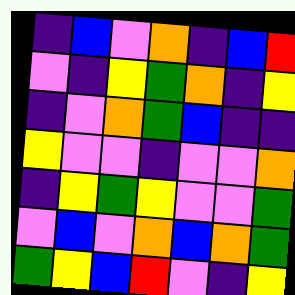[["indigo", "blue", "violet", "orange", "indigo", "blue", "red"], ["violet", "indigo", "yellow", "green", "orange", "indigo", "yellow"], ["indigo", "violet", "orange", "green", "blue", "indigo", "indigo"], ["yellow", "violet", "violet", "indigo", "violet", "violet", "orange"], ["indigo", "yellow", "green", "yellow", "violet", "violet", "green"], ["violet", "blue", "violet", "orange", "blue", "orange", "green"], ["green", "yellow", "blue", "red", "violet", "indigo", "yellow"]]